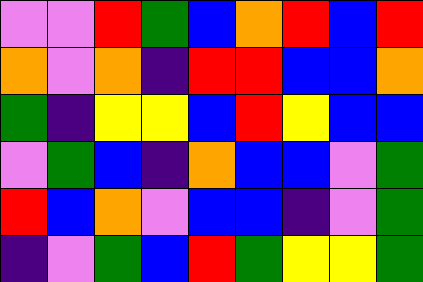[["violet", "violet", "red", "green", "blue", "orange", "red", "blue", "red"], ["orange", "violet", "orange", "indigo", "red", "red", "blue", "blue", "orange"], ["green", "indigo", "yellow", "yellow", "blue", "red", "yellow", "blue", "blue"], ["violet", "green", "blue", "indigo", "orange", "blue", "blue", "violet", "green"], ["red", "blue", "orange", "violet", "blue", "blue", "indigo", "violet", "green"], ["indigo", "violet", "green", "blue", "red", "green", "yellow", "yellow", "green"]]